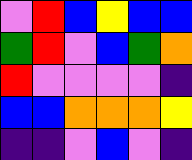[["violet", "red", "blue", "yellow", "blue", "blue"], ["green", "red", "violet", "blue", "green", "orange"], ["red", "violet", "violet", "violet", "violet", "indigo"], ["blue", "blue", "orange", "orange", "orange", "yellow"], ["indigo", "indigo", "violet", "blue", "violet", "indigo"]]